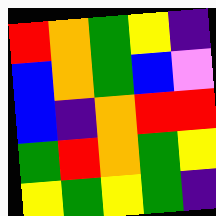[["red", "orange", "green", "yellow", "indigo"], ["blue", "orange", "green", "blue", "violet"], ["blue", "indigo", "orange", "red", "red"], ["green", "red", "orange", "green", "yellow"], ["yellow", "green", "yellow", "green", "indigo"]]